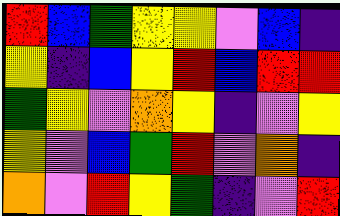[["red", "blue", "green", "yellow", "yellow", "violet", "blue", "indigo"], ["yellow", "indigo", "blue", "yellow", "red", "blue", "red", "red"], ["green", "yellow", "violet", "orange", "yellow", "indigo", "violet", "yellow"], ["yellow", "violet", "blue", "green", "red", "violet", "orange", "indigo"], ["orange", "violet", "red", "yellow", "green", "indigo", "violet", "red"]]